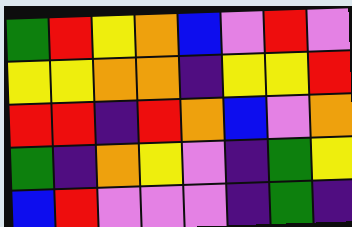[["green", "red", "yellow", "orange", "blue", "violet", "red", "violet"], ["yellow", "yellow", "orange", "orange", "indigo", "yellow", "yellow", "red"], ["red", "red", "indigo", "red", "orange", "blue", "violet", "orange"], ["green", "indigo", "orange", "yellow", "violet", "indigo", "green", "yellow"], ["blue", "red", "violet", "violet", "violet", "indigo", "green", "indigo"]]